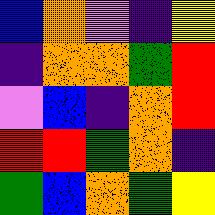[["blue", "orange", "violet", "indigo", "yellow"], ["indigo", "orange", "orange", "green", "red"], ["violet", "blue", "indigo", "orange", "red"], ["red", "red", "green", "orange", "indigo"], ["green", "blue", "orange", "green", "yellow"]]